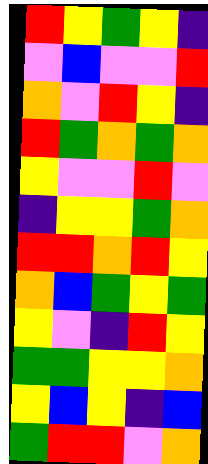[["red", "yellow", "green", "yellow", "indigo"], ["violet", "blue", "violet", "violet", "red"], ["orange", "violet", "red", "yellow", "indigo"], ["red", "green", "orange", "green", "orange"], ["yellow", "violet", "violet", "red", "violet"], ["indigo", "yellow", "yellow", "green", "orange"], ["red", "red", "orange", "red", "yellow"], ["orange", "blue", "green", "yellow", "green"], ["yellow", "violet", "indigo", "red", "yellow"], ["green", "green", "yellow", "yellow", "orange"], ["yellow", "blue", "yellow", "indigo", "blue"], ["green", "red", "red", "violet", "orange"]]